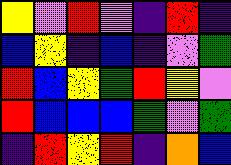[["yellow", "violet", "red", "violet", "indigo", "red", "indigo"], ["blue", "yellow", "indigo", "blue", "indigo", "violet", "green"], ["red", "blue", "yellow", "green", "red", "yellow", "violet"], ["red", "blue", "blue", "blue", "green", "violet", "green"], ["indigo", "red", "yellow", "red", "indigo", "orange", "blue"]]